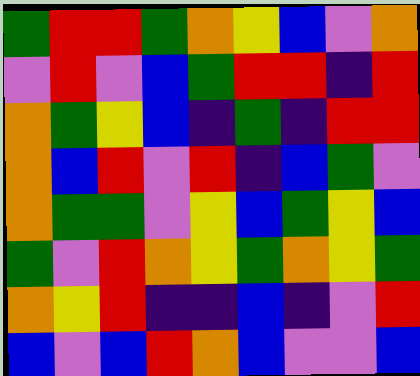[["green", "red", "red", "green", "orange", "yellow", "blue", "violet", "orange"], ["violet", "red", "violet", "blue", "green", "red", "red", "indigo", "red"], ["orange", "green", "yellow", "blue", "indigo", "green", "indigo", "red", "red"], ["orange", "blue", "red", "violet", "red", "indigo", "blue", "green", "violet"], ["orange", "green", "green", "violet", "yellow", "blue", "green", "yellow", "blue"], ["green", "violet", "red", "orange", "yellow", "green", "orange", "yellow", "green"], ["orange", "yellow", "red", "indigo", "indigo", "blue", "indigo", "violet", "red"], ["blue", "violet", "blue", "red", "orange", "blue", "violet", "violet", "blue"]]